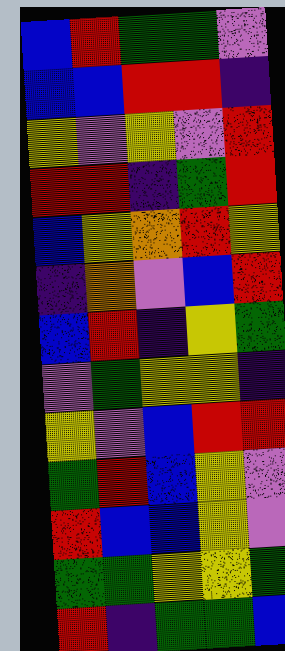[["blue", "red", "green", "green", "violet"], ["blue", "blue", "red", "red", "indigo"], ["yellow", "violet", "yellow", "violet", "red"], ["red", "red", "indigo", "green", "red"], ["blue", "yellow", "orange", "red", "yellow"], ["indigo", "orange", "violet", "blue", "red"], ["blue", "red", "indigo", "yellow", "green"], ["violet", "green", "yellow", "yellow", "indigo"], ["yellow", "violet", "blue", "red", "red"], ["green", "red", "blue", "yellow", "violet"], ["red", "blue", "blue", "yellow", "violet"], ["green", "green", "yellow", "yellow", "green"], ["red", "indigo", "green", "green", "blue"]]